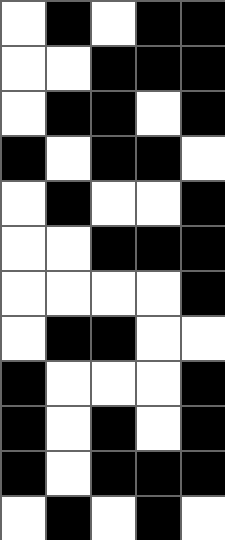[["white", "black", "white", "black", "black"], ["white", "white", "black", "black", "black"], ["white", "black", "black", "white", "black"], ["black", "white", "black", "black", "white"], ["white", "black", "white", "white", "black"], ["white", "white", "black", "black", "black"], ["white", "white", "white", "white", "black"], ["white", "black", "black", "white", "white"], ["black", "white", "white", "white", "black"], ["black", "white", "black", "white", "black"], ["black", "white", "black", "black", "black"], ["white", "black", "white", "black", "white"]]